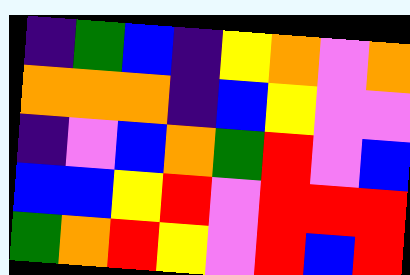[["indigo", "green", "blue", "indigo", "yellow", "orange", "violet", "orange"], ["orange", "orange", "orange", "indigo", "blue", "yellow", "violet", "violet"], ["indigo", "violet", "blue", "orange", "green", "red", "violet", "blue"], ["blue", "blue", "yellow", "red", "violet", "red", "red", "red"], ["green", "orange", "red", "yellow", "violet", "red", "blue", "red"]]